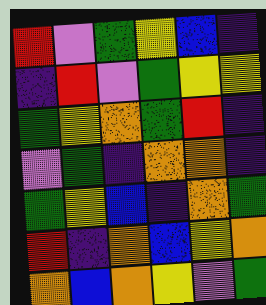[["red", "violet", "green", "yellow", "blue", "indigo"], ["indigo", "red", "violet", "green", "yellow", "yellow"], ["green", "yellow", "orange", "green", "red", "indigo"], ["violet", "green", "indigo", "orange", "orange", "indigo"], ["green", "yellow", "blue", "indigo", "orange", "green"], ["red", "indigo", "orange", "blue", "yellow", "orange"], ["orange", "blue", "orange", "yellow", "violet", "green"]]